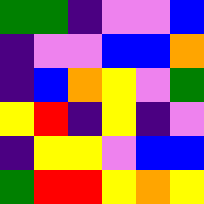[["green", "green", "indigo", "violet", "violet", "blue"], ["indigo", "violet", "violet", "blue", "blue", "orange"], ["indigo", "blue", "orange", "yellow", "violet", "green"], ["yellow", "red", "indigo", "yellow", "indigo", "violet"], ["indigo", "yellow", "yellow", "violet", "blue", "blue"], ["green", "red", "red", "yellow", "orange", "yellow"]]